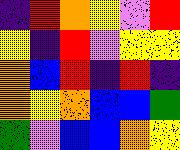[["indigo", "red", "orange", "yellow", "violet", "red"], ["yellow", "indigo", "red", "violet", "yellow", "yellow"], ["orange", "blue", "red", "indigo", "red", "indigo"], ["orange", "yellow", "orange", "blue", "blue", "green"], ["green", "violet", "blue", "blue", "orange", "yellow"]]